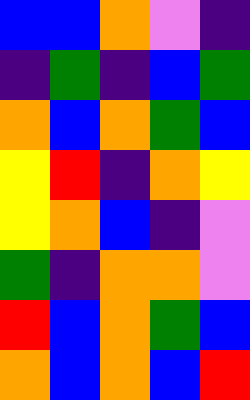[["blue", "blue", "orange", "violet", "indigo"], ["indigo", "green", "indigo", "blue", "green"], ["orange", "blue", "orange", "green", "blue"], ["yellow", "red", "indigo", "orange", "yellow"], ["yellow", "orange", "blue", "indigo", "violet"], ["green", "indigo", "orange", "orange", "violet"], ["red", "blue", "orange", "green", "blue"], ["orange", "blue", "orange", "blue", "red"]]